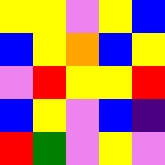[["yellow", "yellow", "violet", "yellow", "blue"], ["blue", "yellow", "orange", "blue", "yellow"], ["violet", "red", "yellow", "yellow", "red"], ["blue", "yellow", "violet", "blue", "indigo"], ["red", "green", "violet", "yellow", "violet"]]